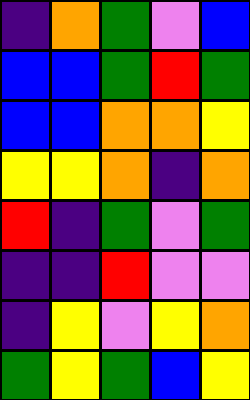[["indigo", "orange", "green", "violet", "blue"], ["blue", "blue", "green", "red", "green"], ["blue", "blue", "orange", "orange", "yellow"], ["yellow", "yellow", "orange", "indigo", "orange"], ["red", "indigo", "green", "violet", "green"], ["indigo", "indigo", "red", "violet", "violet"], ["indigo", "yellow", "violet", "yellow", "orange"], ["green", "yellow", "green", "blue", "yellow"]]